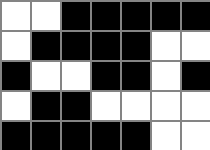[["white", "white", "black", "black", "black", "black", "black"], ["white", "black", "black", "black", "black", "white", "white"], ["black", "white", "white", "black", "black", "white", "black"], ["white", "black", "black", "white", "white", "white", "white"], ["black", "black", "black", "black", "black", "white", "white"]]